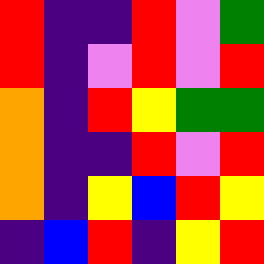[["red", "indigo", "indigo", "red", "violet", "green"], ["red", "indigo", "violet", "red", "violet", "red"], ["orange", "indigo", "red", "yellow", "green", "green"], ["orange", "indigo", "indigo", "red", "violet", "red"], ["orange", "indigo", "yellow", "blue", "red", "yellow"], ["indigo", "blue", "red", "indigo", "yellow", "red"]]